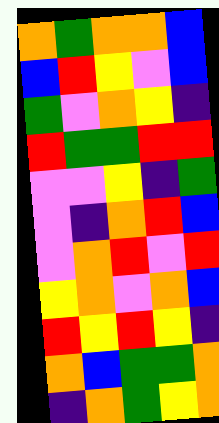[["orange", "green", "orange", "orange", "blue"], ["blue", "red", "yellow", "violet", "blue"], ["green", "violet", "orange", "yellow", "indigo"], ["red", "green", "green", "red", "red"], ["violet", "violet", "yellow", "indigo", "green"], ["violet", "indigo", "orange", "red", "blue"], ["violet", "orange", "red", "violet", "red"], ["yellow", "orange", "violet", "orange", "blue"], ["red", "yellow", "red", "yellow", "indigo"], ["orange", "blue", "green", "green", "orange"], ["indigo", "orange", "green", "yellow", "orange"]]